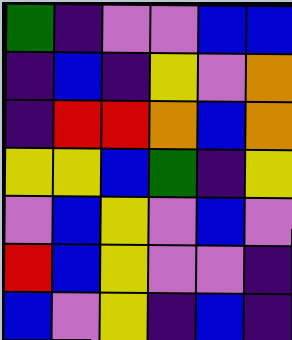[["green", "indigo", "violet", "violet", "blue", "blue"], ["indigo", "blue", "indigo", "yellow", "violet", "orange"], ["indigo", "red", "red", "orange", "blue", "orange"], ["yellow", "yellow", "blue", "green", "indigo", "yellow"], ["violet", "blue", "yellow", "violet", "blue", "violet"], ["red", "blue", "yellow", "violet", "violet", "indigo"], ["blue", "violet", "yellow", "indigo", "blue", "indigo"]]